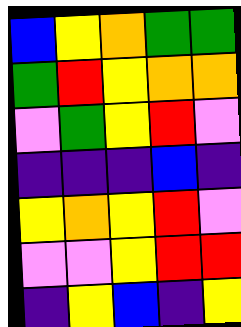[["blue", "yellow", "orange", "green", "green"], ["green", "red", "yellow", "orange", "orange"], ["violet", "green", "yellow", "red", "violet"], ["indigo", "indigo", "indigo", "blue", "indigo"], ["yellow", "orange", "yellow", "red", "violet"], ["violet", "violet", "yellow", "red", "red"], ["indigo", "yellow", "blue", "indigo", "yellow"]]